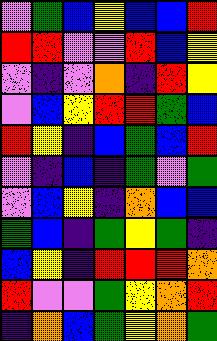[["violet", "green", "blue", "yellow", "blue", "blue", "red"], ["red", "red", "violet", "violet", "red", "blue", "yellow"], ["violet", "indigo", "violet", "orange", "indigo", "red", "yellow"], ["violet", "blue", "yellow", "red", "red", "green", "blue"], ["red", "yellow", "indigo", "blue", "green", "blue", "red"], ["violet", "indigo", "blue", "indigo", "green", "violet", "green"], ["violet", "blue", "yellow", "indigo", "orange", "blue", "blue"], ["green", "blue", "indigo", "green", "yellow", "green", "indigo"], ["blue", "yellow", "indigo", "red", "red", "red", "orange"], ["red", "violet", "violet", "green", "yellow", "orange", "red"], ["indigo", "orange", "blue", "green", "yellow", "orange", "green"]]